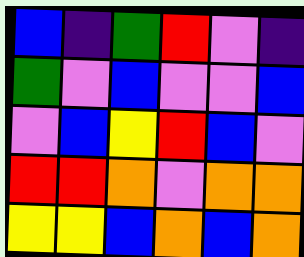[["blue", "indigo", "green", "red", "violet", "indigo"], ["green", "violet", "blue", "violet", "violet", "blue"], ["violet", "blue", "yellow", "red", "blue", "violet"], ["red", "red", "orange", "violet", "orange", "orange"], ["yellow", "yellow", "blue", "orange", "blue", "orange"]]